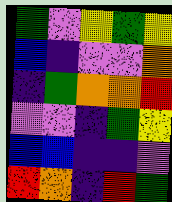[["green", "violet", "yellow", "green", "yellow"], ["blue", "indigo", "violet", "violet", "orange"], ["indigo", "green", "orange", "orange", "red"], ["violet", "violet", "indigo", "green", "yellow"], ["blue", "blue", "indigo", "indigo", "violet"], ["red", "orange", "indigo", "red", "green"]]